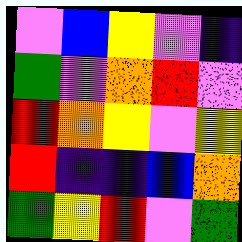[["violet", "blue", "yellow", "violet", "indigo"], ["green", "violet", "orange", "red", "violet"], ["red", "orange", "yellow", "violet", "yellow"], ["red", "indigo", "indigo", "blue", "orange"], ["green", "yellow", "red", "violet", "green"]]